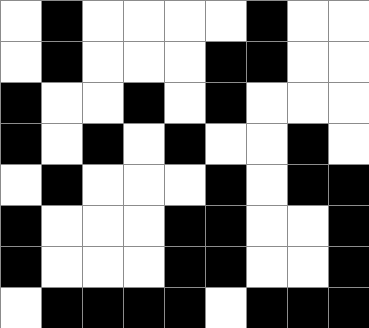[["white", "black", "white", "white", "white", "white", "black", "white", "white"], ["white", "black", "white", "white", "white", "black", "black", "white", "white"], ["black", "white", "white", "black", "white", "black", "white", "white", "white"], ["black", "white", "black", "white", "black", "white", "white", "black", "white"], ["white", "black", "white", "white", "white", "black", "white", "black", "black"], ["black", "white", "white", "white", "black", "black", "white", "white", "black"], ["black", "white", "white", "white", "black", "black", "white", "white", "black"], ["white", "black", "black", "black", "black", "white", "black", "black", "black"]]